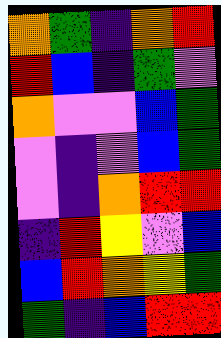[["orange", "green", "indigo", "orange", "red"], ["red", "blue", "indigo", "green", "violet"], ["orange", "violet", "violet", "blue", "green"], ["violet", "indigo", "violet", "blue", "green"], ["violet", "indigo", "orange", "red", "red"], ["indigo", "red", "yellow", "violet", "blue"], ["blue", "red", "orange", "yellow", "green"], ["green", "indigo", "blue", "red", "red"]]